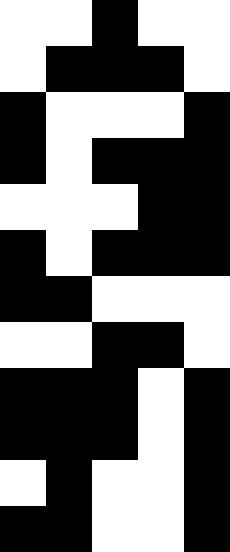[["white", "white", "black", "white", "white"], ["white", "black", "black", "black", "white"], ["black", "white", "white", "white", "black"], ["black", "white", "black", "black", "black"], ["white", "white", "white", "black", "black"], ["black", "white", "black", "black", "black"], ["black", "black", "white", "white", "white"], ["white", "white", "black", "black", "white"], ["black", "black", "black", "white", "black"], ["black", "black", "black", "white", "black"], ["white", "black", "white", "white", "black"], ["black", "black", "white", "white", "black"]]